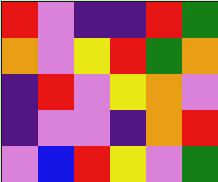[["red", "violet", "indigo", "indigo", "red", "green"], ["orange", "violet", "yellow", "red", "green", "orange"], ["indigo", "red", "violet", "yellow", "orange", "violet"], ["indigo", "violet", "violet", "indigo", "orange", "red"], ["violet", "blue", "red", "yellow", "violet", "green"]]